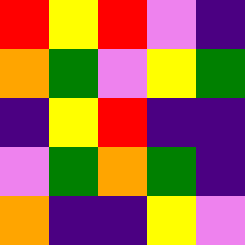[["red", "yellow", "red", "violet", "indigo"], ["orange", "green", "violet", "yellow", "green"], ["indigo", "yellow", "red", "indigo", "indigo"], ["violet", "green", "orange", "green", "indigo"], ["orange", "indigo", "indigo", "yellow", "violet"]]